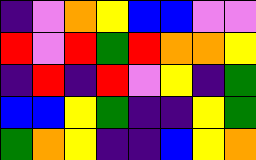[["indigo", "violet", "orange", "yellow", "blue", "blue", "violet", "violet"], ["red", "violet", "red", "green", "red", "orange", "orange", "yellow"], ["indigo", "red", "indigo", "red", "violet", "yellow", "indigo", "green"], ["blue", "blue", "yellow", "green", "indigo", "indigo", "yellow", "green"], ["green", "orange", "yellow", "indigo", "indigo", "blue", "yellow", "orange"]]